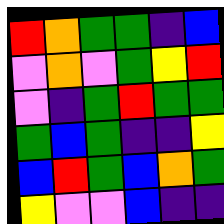[["red", "orange", "green", "green", "indigo", "blue"], ["violet", "orange", "violet", "green", "yellow", "red"], ["violet", "indigo", "green", "red", "green", "green"], ["green", "blue", "green", "indigo", "indigo", "yellow"], ["blue", "red", "green", "blue", "orange", "green"], ["yellow", "violet", "violet", "blue", "indigo", "indigo"]]